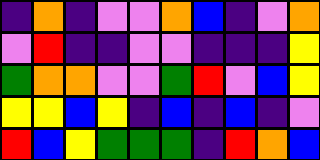[["indigo", "orange", "indigo", "violet", "violet", "orange", "blue", "indigo", "violet", "orange"], ["violet", "red", "indigo", "indigo", "violet", "violet", "indigo", "indigo", "indigo", "yellow"], ["green", "orange", "orange", "violet", "violet", "green", "red", "violet", "blue", "yellow"], ["yellow", "yellow", "blue", "yellow", "indigo", "blue", "indigo", "blue", "indigo", "violet"], ["red", "blue", "yellow", "green", "green", "green", "indigo", "red", "orange", "blue"]]